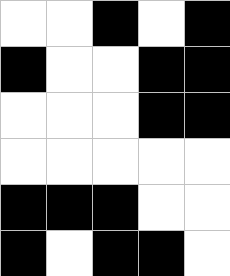[["white", "white", "black", "white", "black"], ["black", "white", "white", "black", "black"], ["white", "white", "white", "black", "black"], ["white", "white", "white", "white", "white"], ["black", "black", "black", "white", "white"], ["black", "white", "black", "black", "white"]]